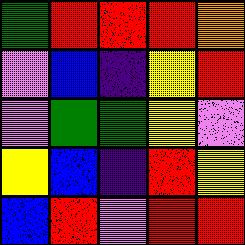[["green", "red", "red", "red", "orange"], ["violet", "blue", "indigo", "yellow", "red"], ["violet", "green", "green", "yellow", "violet"], ["yellow", "blue", "indigo", "red", "yellow"], ["blue", "red", "violet", "red", "red"]]